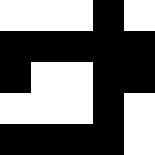[["white", "white", "white", "black", "white"], ["black", "black", "black", "black", "black"], ["black", "white", "white", "black", "black"], ["white", "white", "white", "black", "white"], ["black", "black", "black", "black", "white"]]